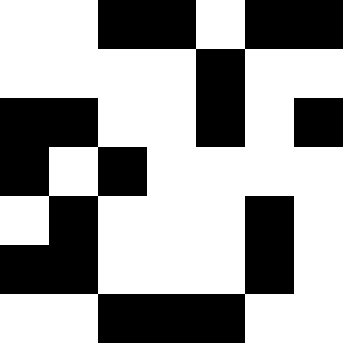[["white", "white", "black", "black", "white", "black", "black"], ["white", "white", "white", "white", "black", "white", "white"], ["black", "black", "white", "white", "black", "white", "black"], ["black", "white", "black", "white", "white", "white", "white"], ["white", "black", "white", "white", "white", "black", "white"], ["black", "black", "white", "white", "white", "black", "white"], ["white", "white", "black", "black", "black", "white", "white"]]